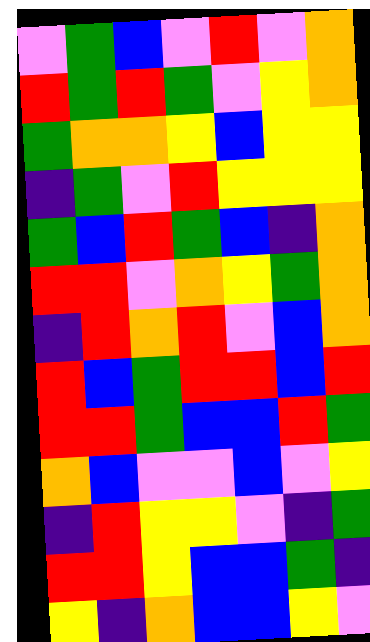[["violet", "green", "blue", "violet", "red", "violet", "orange"], ["red", "green", "red", "green", "violet", "yellow", "orange"], ["green", "orange", "orange", "yellow", "blue", "yellow", "yellow"], ["indigo", "green", "violet", "red", "yellow", "yellow", "yellow"], ["green", "blue", "red", "green", "blue", "indigo", "orange"], ["red", "red", "violet", "orange", "yellow", "green", "orange"], ["indigo", "red", "orange", "red", "violet", "blue", "orange"], ["red", "blue", "green", "red", "red", "blue", "red"], ["red", "red", "green", "blue", "blue", "red", "green"], ["orange", "blue", "violet", "violet", "blue", "violet", "yellow"], ["indigo", "red", "yellow", "yellow", "violet", "indigo", "green"], ["red", "red", "yellow", "blue", "blue", "green", "indigo"], ["yellow", "indigo", "orange", "blue", "blue", "yellow", "violet"]]